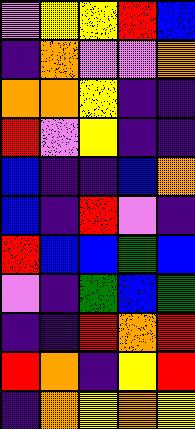[["violet", "yellow", "yellow", "red", "blue"], ["indigo", "orange", "violet", "violet", "orange"], ["orange", "orange", "yellow", "indigo", "indigo"], ["red", "violet", "yellow", "indigo", "indigo"], ["blue", "indigo", "indigo", "blue", "orange"], ["blue", "indigo", "red", "violet", "indigo"], ["red", "blue", "blue", "green", "blue"], ["violet", "indigo", "green", "blue", "green"], ["indigo", "indigo", "red", "orange", "red"], ["red", "orange", "indigo", "yellow", "red"], ["indigo", "orange", "yellow", "orange", "yellow"]]